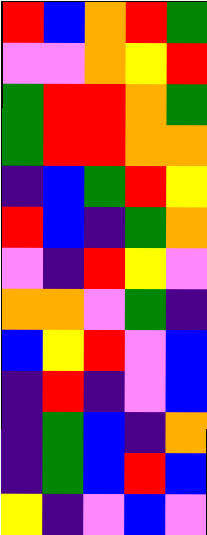[["red", "blue", "orange", "red", "green"], ["violet", "violet", "orange", "yellow", "red"], ["green", "red", "red", "orange", "green"], ["green", "red", "red", "orange", "orange"], ["indigo", "blue", "green", "red", "yellow"], ["red", "blue", "indigo", "green", "orange"], ["violet", "indigo", "red", "yellow", "violet"], ["orange", "orange", "violet", "green", "indigo"], ["blue", "yellow", "red", "violet", "blue"], ["indigo", "red", "indigo", "violet", "blue"], ["indigo", "green", "blue", "indigo", "orange"], ["indigo", "green", "blue", "red", "blue"], ["yellow", "indigo", "violet", "blue", "violet"]]